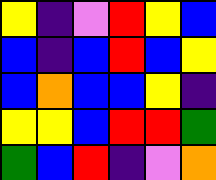[["yellow", "indigo", "violet", "red", "yellow", "blue"], ["blue", "indigo", "blue", "red", "blue", "yellow"], ["blue", "orange", "blue", "blue", "yellow", "indigo"], ["yellow", "yellow", "blue", "red", "red", "green"], ["green", "blue", "red", "indigo", "violet", "orange"]]